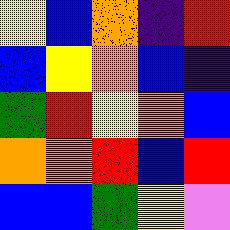[["yellow", "blue", "orange", "indigo", "red"], ["blue", "yellow", "orange", "blue", "indigo"], ["green", "red", "yellow", "orange", "blue"], ["orange", "orange", "red", "blue", "red"], ["blue", "blue", "green", "yellow", "violet"]]